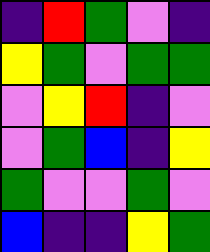[["indigo", "red", "green", "violet", "indigo"], ["yellow", "green", "violet", "green", "green"], ["violet", "yellow", "red", "indigo", "violet"], ["violet", "green", "blue", "indigo", "yellow"], ["green", "violet", "violet", "green", "violet"], ["blue", "indigo", "indigo", "yellow", "green"]]